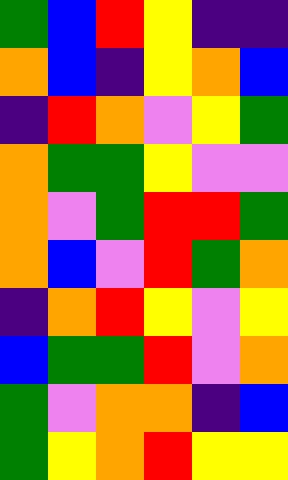[["green", "blue", "red", "yellow", "indigo", "indigo"], ["orange", "blue", "indigo", "yellow", "orange", "blue"], ["indigo", "red", "orange", "violet", "yellow", "green"], ["orange", "green", "green", "yellow", "violet", "violet"], ["orange", "violet", "green", "red", "red", "green"], ["orange", "blue", "violet", "red", "green", "orange"], ["indigo", "orange", "red", "yellow", "violet", "yellow"], ["blue", "green", "green", "red", "violet", "orange"], ["green", "violet", "orange", "orange", "indigo", "blue"], ["green", "yellow", "orange", "red", "yellow", "yellow"]]